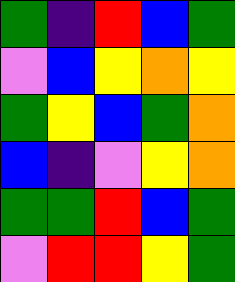[["green", "indigo", "red", "blue", "green"], ["violet", "blue", "yellow", "orange", "yellow"], ["green", "yellow", "blue", "green", "orange"], ["blue", "indigo", "violet", "yellow", "orange"], ["green", "green", "red", "blue", "green"], ["violet", "red", "red", "yellow", "green"]]